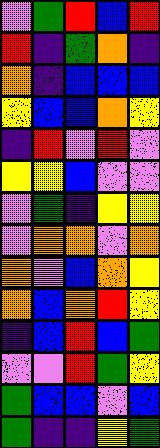[["violet", "green", "red", "blue", "red"], ["red", "indigo", "green", "orange", "indigo"], ["orange", "indigo", "blue", "blue", "blue"], ["yellow", "blue", "blue", "orange", "yellow"], ["indigo", "red", "violet", "red", "violet"], ["yellow", "yellow", "blue", "violet", "violet"], ["violet", "green", "indigo", "yellow", "yellow"], ["violet", "orange", "orange", "violet", "orange"], ["orange", "violet", "blue", "orange", "yellow"], ["orange", "blue", "orange", "red", "yellow"], ["indigo", "blue", "red", "blue", "green"], ["violet", "violet", "red", "green", "yellow"], ["green", "blue", "blue", "violet", "blue"], ["green", "indigo", "indigo", "yellow", "green"]]